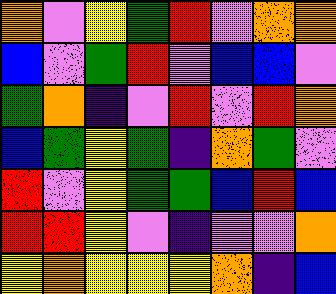[["orange", "violet", "yellow", "green", "red", "violet", "orange", "orange"], ["blue", "violet", "green", "red", "violet", "blue", "blue", "violet"], ["green", "orange", "indigo", "violet", "red", "violet", "red", "orange"], ["blue", "green", "yellow", "green", "indigo", "orange", "green", "violet"], ["red", "violet", "yellow", "green", "green", "blue", "red", "blue"], ["red", "red", "yellow", "violet", "indigo", "violet", "violet", "orange"], ["yellow", "orange", "yellow", "yellow", "yellow", "orange", "indigo", "blue"]]